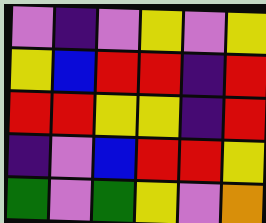[["violet", "indigo", "violet", "yellow", "violet", "yellow"], ["yellow", "blue", "red", "red", "indigo", "red"], ["red", "red", "yellow", "yellow", "indigo", "red"], ["indigo", "violet", "blue", "red", "red", "yellow"], ["green", "violet", "green", "yellow", "violet", "orange"]]